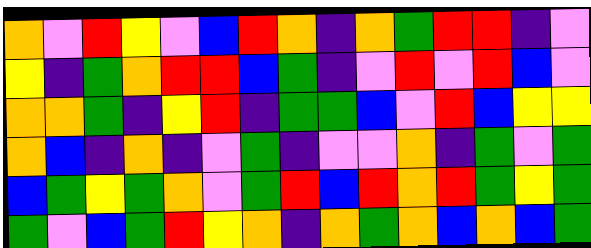[["orange", "violet", "red", "yellow", "violet", "blue", "red", "orange", "indigo", "orange", "green", "red", "red", "indigo", "violet"], ["yellow", "indigo", "green", "orange", "red", "red", "blue", "green", "indigo", "violet", "red", "violet", "red", "blue", "violet"], ["orange", "orange", "green", "indigo", "yellow", "red", "indigo", "green", "green", "blue", "violet", "red", "blue", "yellow", "yellow"], ["orange", "blue", "indigo", "orange", "indigo", "violet", "green", "indigo", "violet", "violet", "orange", "indigo", "green", "violet", "green"], ["blue", "green", "yellow", "green", "orange", "violet", "green", "red", "blue", "red", "orange", "red", "green", "yellow", "green"], ["green", "violet", "blue", "green", "red", "yellow", "orange", "indigo", "orange", "green", "orange", "blue", "orange", "blue", "green"]]